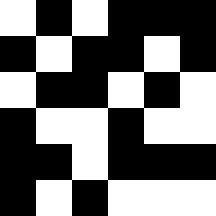[["white", "black", "white", "black", "black", "black"], ["black", "white", "black", "black", "white", "black"], ["white", "black", "black", "white", "black", "white"], ["black", "white", "white", "black", "white", "white"], ["black", "black", "white", "black", "black", "black"], ["black", "white", "black", "white", "white", "white"]]